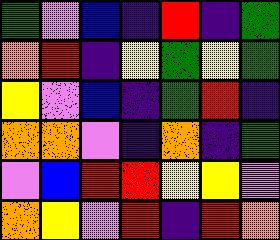[["green", "violet", "blue", "indigo", "red", "indigo", "green"], ["orange", "red", "indigo", "yellow", "green", "yellow", "green"], ["yellow", "violet", "blue", "indigo", "green", "red", "indigo"], ["orange", "orange", "violet", "indigo", "orange", "indigo", "green"], ["violet", "blue", "red", "red", "yellow", "yellow", "violet"], ["orange", "yellow", "violet", "red", "indigo", "red", "orange"]]